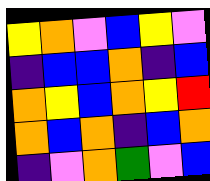[["yellow", "orange", "violet", "blue", "yellow", "violet"], ["indigo", "blue", "blue", "orange", "indigo", "blue"], ["orange", "yellow", "blue", "orange", "yellow", "red"], ["orange", "blue", "orange", "indigo", "blue", "orange"], ["indigo", "violet", "orange", "green", "violet", "blue"]]